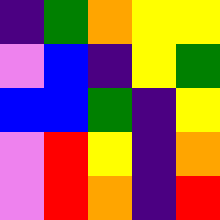[["indigo", "green", "orange", "yellow", "yellow"], ["violet", "blue", "indigo", "yellow", "green"], ["blue", "blue", "green", "indigo", "yellow"], ["violet", "red", "yellow", "indigo", "orange"], ["violet", "red", "orange", "indigo", "red"]]